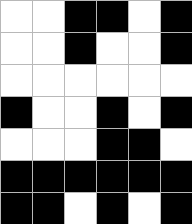[["white", "white", "black", "black", "white", "black"], ["white", "white", "black", "white", "white", "black"], ["white", "white", "white", "white", "white", "white"], ["black", "white", "white", "black", "white", "black"], ["white", "white", "white", "black", "black", "white"], ["black", "black", "black", "black", "black", "black"], ["black", "black", "white", "black", "white", "black"]]